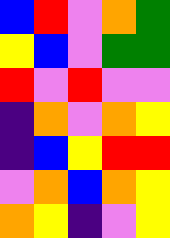[["blue", "red", "violet", "orange", "green"], ["yellow", "blue", "violet", "green", "green"], ["red", "violet", "red", "violet", "violet"], ["indigo", "orange", "violet", "orange", "yellow"], ["indigo", "blue", "yellow", "red", "red"], ["violet", "orange", "blue", "orange", "yellow"], ["orange", "yellow", "indigo", "violet", "yellow"]]